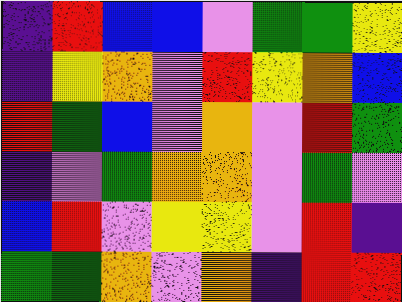[["indigo", "red", "blue", "blue", "violet", "green", "green", "yellow"], ["indigo", "yellow", "orange", "violet", "red", "yellow", "orange", "blue"], ["red", "green", "blue", "violet", "orange", "violet", "red", "green"], ["indigo", "violet", "green", "orange", "orange", "violet", "green", "violet"], ["blue", "red", "violet", "yellow", "yellow", "violet", "red", "indigo"], ["green", "green", "orange", "violet", "orange", "indigo", "red", "red"]]